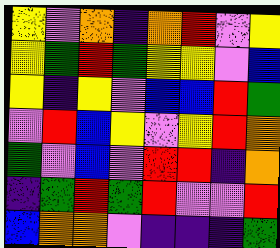[["yellow", "violet", "orange", "indigo", "orange", "red", "violet", "yellow"], ["yellow", "green", "red", "green", "yellow", "yellow", "violet", "blue"], ["yellow", "indigo", "yellow", "violet", "blue", "blue", "red", "green"], ["violet", "red", "blue", "yellow", "violet", "yellow", "red", "orange"], ["green", "violet", "blue", "violet", "red", "red", "indigo", "orange"], ["indigo", "green", "red", "green", "red", "violet", "violet", "red"], ["blue", "orange", "orange", "violet", "indigo", "indigo", "indigo", "green"]]